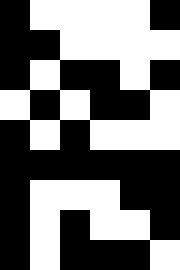[["black", "white", "white", "white", "white", "black"], ["black", "black", "white", "white", "white", "white"], ["black", "white", "black", "black", "white", "black"], ["white", "black", "white", "black", "black", "white"], ["black", "white", "black", "white", "white", "white"], ["black", "black", "black", "black", "black", "black"], ["black", "white", "white", "white", "black", "black"], ["black", "white", "black", "white", "white", "black"], ["black", "white", "black", "black", "black", "white"]]